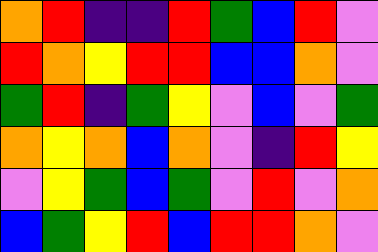[["orange", "red", "indigo", "indigo", "red", "green", "blue", "red", "violet"], ["red", "orange", "yellow", "red", "red", "blue", "blue", "orange", "violet"], ["green", "red", "indigo", "green", "yellow", "violet", "blue", "violet", "green"], ["orange", "yellow", "orange", "blue", "orange", "violet", "indigo", "red", "yellow"], ["violet", "yellow", "green", "blue", "green", "violet", "red", "violet", "orange"], ["blue", "green", "yellow", "red", "blue", "red", "red", "orange", "violet"]]